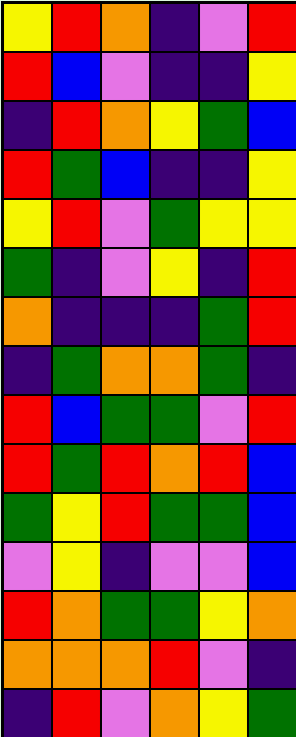[["yellow", "red", "orange", "indigo", "violet", "red"], ["red", "blue", "violet", "indigo", "indigo", "yellow"], ["indigo", "red", "orange", "yellow", "green", "blue"], ["red", "green", "blue", "indigo", "indigo", "yellow"], ["yellow", "red", "violet", "green", "yellow", "yellow"], ["green", "indigo", "violet", "yellow", "indigo", "red"], ["orange", "indigo", "indigo", "indigo", "green", "red"], ["indigo", "green", "orange", "orange", "green", "indigo"], ["red", "blue", "green", "green", "violet", "red"], ["red", "green", "red", "orange", "red", "blue"], ["green", "yellow", "red", "green", "green", "blue"], ["violet", "yellow", "indigo", "violet", "violet", "blue"], ["red", "orange", "green", "green", "yellow", "orange"], ["orange", "orange", "orange", "red", "violet", "indigo"], ["indigo", "red", "violet", "orange", "yellow", "green"]]